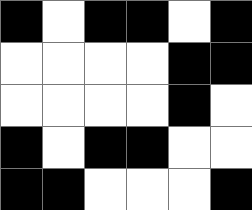[["black", "white", "black", "black", "white", "black"], ["white", "white", "white", "white", "black", "black"], ["white", "white", "white", "white", "black", "white"], ["black", "white", "black", "black", "white", "white"], ["black", "black", "white", "white", "white", "black"]]